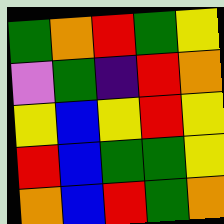[["green", "orange", "red", "green", "yellow"], ["violet", "green", "indigo", "red", "orange"], ["yellow", "blue", "yellow", "red", "yellow"], ["red", "blue", "green", "green", "yellow"], ["orange", "blue", "red", "green", "orange"]]